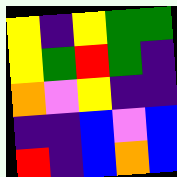[["yellow", "indigo", "yellow", "green", "green"], ["yellow", "green", "red", "green", "indigo"], ["orange", "violet", "yellow", "indigo", "indigo"], ["indigo", "indigo", "blue", "violet", "blue"], ["red", "indigo", "blue", "orange", "blue"]]